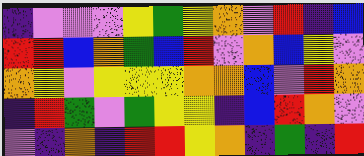[["indigo", "violet", "violet", "violet", "yellow", "green", "yellow", "orange", "violet", "red", "indigo", "blue"], ["red", "red", "blue", "orange", "green", "blue", "red", "violet", "orange", "blue", "yellow", "violet"], ["orange", "yellow", "violet", "yellow", "yellow", "yellow", "orange", "orange", "blue", "violet", "red", "orange"], ["indigo", "red", "green", "violet", "green", "yellow", "yellow", "indigo", "blue", "red", "orange", "violet"], ["violet", "indigo", "orange", "indigo", "red", "red", "yellow", "orange", "indigo", "green", "indigo", "red"]]